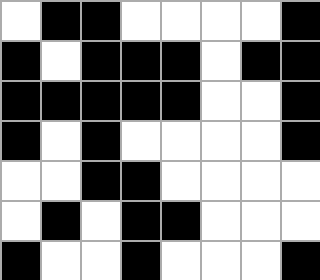[["white", "black", "black", "white", "white", "white", "white", "black"], ["black", "white", "black", "black", "black", "white", "black", "black"], ["black", "black", "black", "black", "black", "white", "white", "black"], ["black", "white", "black", "white", "white", "white", "white", "black"], ["white", "white", "black", "black", "white", "white", "white", "white"], ["white", "black", "white", "black", "black", "white", "white", "white"], ["black", "white", "white", "black", "white", "white", "white", "black"]]